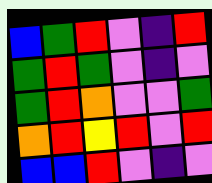[["blue", "green", "red", "violet", "indigo", "red"], ["green", "red", "green", "violet", "indigo", "violet"], ["green", "red", "orange", "violet", "violet", "green"], ["orange", "red", "yellow", "red", "violet", "red"], ["blue", "blue", "red", "violet", "indigo", "violet"]]